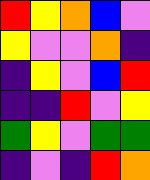[["red", "yellow", "orange", "blue", "violet"], ["yellow", "violet", "violet", "orange", "indigo"], ["indigo", "yellow", "violet", "blue", "red"], ["indigo", "indigo", "red", "violet", "yellow"], ["green", "yellow", "violet", "green", "green"], ["indigo", "violet", "indigo", "red", "orange"]]